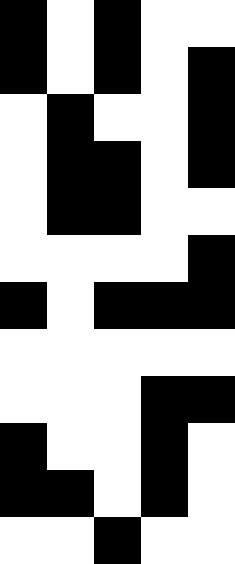[["black", "white", "black", "white", "white"], ["black", "white", "black", "white", "black"], ["white", "black", "white", "white", "black"], ["white", "black", "black", "white", "black"], ["white", "black", "black", "white", "white"], ["white", "white", "white", "white", "black"], ["black", "white", "black", "black", "black"], ["white", "white", "white", "white", "white"], ["white", "white", "white", "black", "black"], ["black", "white", "white", "black", "white"], ["black", "black", "white", "black", "white"], ["white", "white", "black", "white", "white"]]